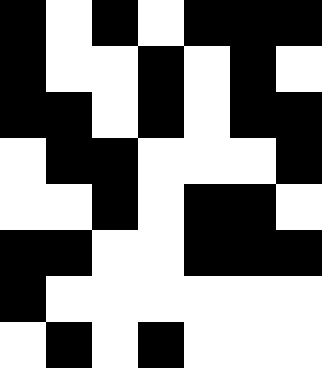[["black", "white", "black", "white", "black", "black", "black"], ["black", "white", "white", "black", "white", "black", "white"], ["black", "black", "white", "black", "white", "black", "black"], ["white", "black", "black", "white", "white", "white", "black"], ["white", "white", "black", "white", "black", "black", "white"], ["black", "black", "white", "white", "black", "black", "black"], ["black", "white", "white", "white", "white", "white", "white"], ["white", "black", "white", "black", "white", "white", "white"]]